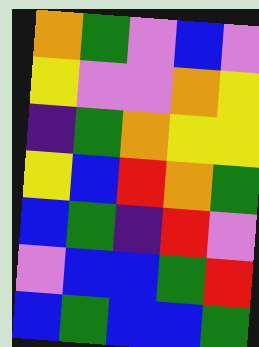[["orange", "green", "violet", "blue", "violet"], ["yellow", "violet", "violet", "orange", "yellow"], ["indigo", "green", "orange", "yellow", "yellow"], ["yellow", "blue", "red", "orange", "green"], ["blue", "green", "indigo", "red", "violet"], ["violet", "blue", "blue", "green", "red"], ["blue", "green", "blue", "blue", "green"]]